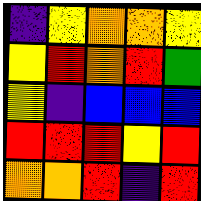[["indigo", "yellow", "orange", "orange", "yellow"], ["yellow", "red", "orange", "red", "green"], ["yellow", "indigo", "blue", "blue", "blue"], ["red", "red", "red", "yellow", "red"], ["orange", "orange", "red", "indigo", "red"]]